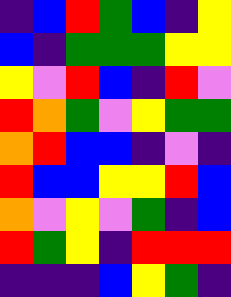[["indigo", "blue", "red", "green", "blue", "indigo", "yellow"], ["blue", "indigo", "green", "green", "green", "yellow", "yellow"], ["yellow", "violet", "red", "blue", "indigo", "red", "violet"], ["red", "orange", "green", "violet", "yellow", "green", "green"], ["orange", "red", "blue", "blue", "indigo", "violet", "indigo"], ["red", "blue", "blue", "yellow", "yellow", "red", "blue"], ["orange", "violet", "yellow", "violet", "green", "indigo", "blue"], ["red", "green", "yellow", "indigo", "red", "red", "red"], ["indigo", "indigo", "indigo", "blue", "yellow", "green", "indigo"]]